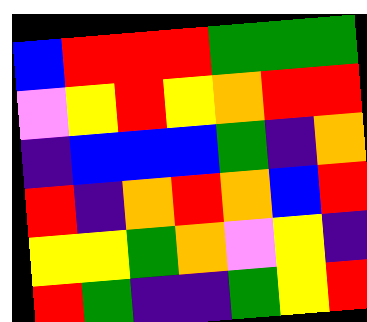[["blue", "red", "red", "red", "green", "green", "green"], ["violet", "yellow", "red", "yellow", "orange", "red", "red"], ["indigo", "blue", "blue", "blue", "green", "indigo", "orange"], ["red", "indigo", "orange", "red", "orange", "blue", "red"], ["yellow", "yellow", "green", "orange", "violet", "yellow", "indigo"], ["red", "green", "indigo", "indigo", "green", "yellow", "red"]]